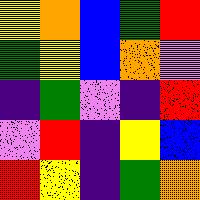[["yellow", "orange", "blue", "green", "red"], ["green", "yellow", "blue", "orange", "violet"], ["indigo", "green", "violet", "indigo", "red"], ["violet", "red", "indigo", "yellow", "blue"], ["red", "yellow", "indigo", "green", "orange"]]